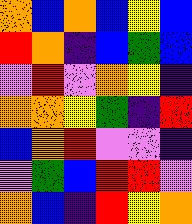[["orange", "blue", "orange", "blue", "yellow", "blue"], ["red", "orange", "indigo", "blue", "green", "blue"], ["violet", "red", "violet", "orange", "yellow", "indigo"], ["orange", "orange", "yellow", "green", "indigo", "red"], ["blue", "orange", "red", "violet", "violet", "indigo"], ["violet", "green", "blue", "red", "red", "violet"], ["orange", "blue", "indigo", "red", "yellow", "orange"]]